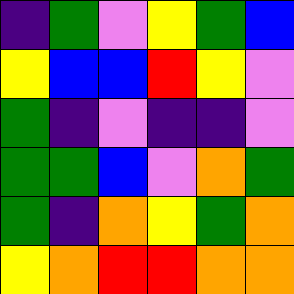[["indigo", "green", "violet", "yellow", "green", "blue"], ["yellow", "blue", "blue", "red", "yellow", "violet"], ["green", "indigo", "violet", "indigo", "indigo", "violet"], ["green", "green", "blue", "violet", "orange", "green"], ["green", "indigo", "orange", "yellow", "green", "orange"], ["yellow", "orange", "red", "red", "orange", "orange"]]